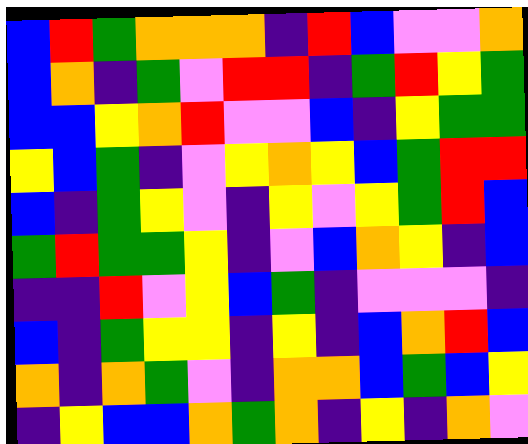[["blue", "red", "green", "orange", "orange", "orange", "indigo", "red", "blue", "violet", "violet", "orange"], ["blue", "orange", "indigo", "green", "violet", "red", "red", "indigo", "green", "red", "yellow", "green"], ["blue", "blue", "yellow", "orange", "red", "violet", "violet", "blue", "indigo", "yellow", "green", "green"], ["yellow", "blue", "green", "indigo", "violet", "yellow", "orange", "yellow", "blue", "green", "red", "red"], ["blue", "indigo", "green", "yellow", "violet", "indigo", "yellow", "violet", "yellow", "green", "red", "blue"], ["green", "red", "green", "green", "yellow", "indigo", "violet", "blue", "orange", "yellow", "indigo", "blue"], ["indigo", "indigo", "red", "violet", "yellow", "blue", "green", "indigo", "violet", "violet", "violet", "indigo"], ["blue", "indigo", "green", "yellow", "yellow", "indigo", "yellow", "indigo", "blue", "orange", "red", "blue"], ["orange", "indigo", "orange", "green", "violet", "indigo", "orange", "orange", "blue", "green", "blue", "yellow"], ["indigo", "yellow", "blue", "blue", "orange", "green", "orange", "indigo", "yellow", "indigo", "orange", "violet"]]